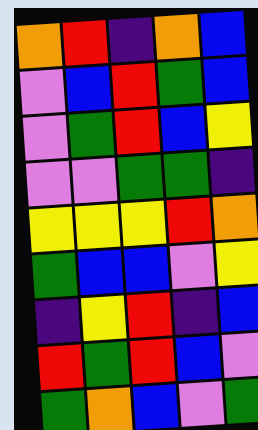[["orange", "red", "indigo", "orange", "blue"], ["violet", "blue", "red", "green", "blue"], ["violet", "green", "red", "blue", "yellow"], ["violet", "violet", "green", "green", "indigo"], ["yellow", "yellow", "yellow", "red", "orange"], ["green", "blue", "blue", "violet", "yellow"], ["indigo", "yellow", "red", "indigo", "blue"], ["red", "green", "red", "blue", "violet"], ["green", "orange", "blue", "violet", "green"]]